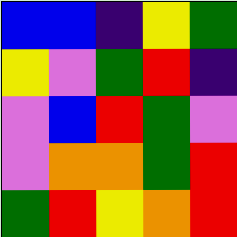[["blue", "blue", "indigo", "yellow", "green"], ["yellow", "violet", "green", "red", "indigo"], ["violet", "blue", "red", "green", "violet"], ["violet", "orange", "orange", "green", "red"], ["green", "red", "yellow", "orange", "red"]]